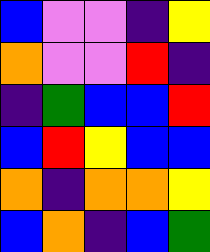[["blue", "violet", "violet", "indigo", "yellow"], ["orange", "violet", "violet", "red", "indigo"], ["indigo", "green", "blue", "blue", "red"], ["blue", "red", "yellow", "blue", "blue"], ["orange", "indigo", "orange", "orange", "yellow"], ["blue", "orange", "indigo", "blue", "green"]]